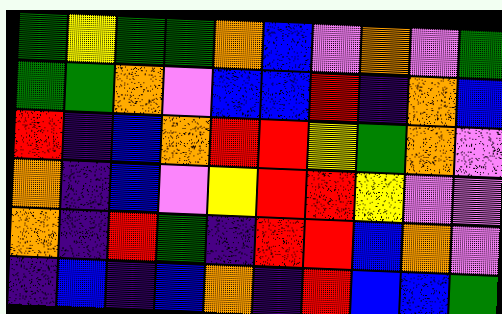[["green", "yellow", "green", "green", "orange", "blue", "violet", "orange", "violet", "green"], ["green", "green", "orange", "violet", "blue", "blue", "red", "indigo", "orange", "blue"], ["red", "indigo", "blue", "orange", "red", "red", "yellow", "green", "orange", "violet"], ["orange", "indigo", "blue", "violet", "yellow", "red", "red", "yellow", "violet", "violet"], ["orange", "indigo", "red", "green", "indigo", "red", "red", "blue", "orange", "violet"], ["indigo", "blue", "indigo", "blue", "orange", "indigo", "red", "blue", "blue", "green"]]